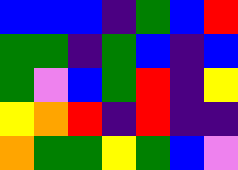[["blue", "blue", "blue", "indigo", "green", "blue", "red"], ["green", "green", "indigo", "green", "blue", "indigo", "blue"], ["green", "violet", "blue", "green", "red", "indigo", "yellow"], ["yellow", "orange", "red", "indigo", "red", "indigo", "indigo"], ["orange", "green", "green", "yellow", "green", "blue", "violet"]]